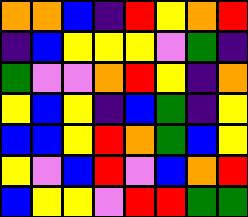[["orange", "orange", "blue", "indigo", "red", "yellow", "orange", "red"], ["indigo", "blue", "yellow", "yellow", "yellow", "violet", "green", "indigo"], ["green", "violet", "violet", "orange", "red", "yellow", "indigo", "orange"], ["yellow", "blue", "yellow", "indigo", "blue", "green", "indigo", "yellow"], ["blue", "blue", "yellow", "red", "orange", "green", "blue", "yellow"], ["yellow", "violet", "blue", "red", "violet", "blue", "orange", "red"], ["blue", "yellow", "yellow", "violet", "red", "red", "green", "green"]]